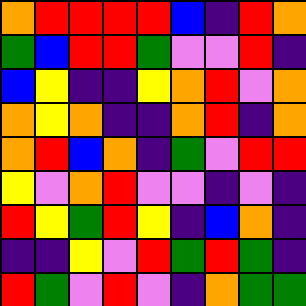[["orange", "red", "red", "red", "red", "blue", "indigo", "red", "orange"], ["green", "blue", "red", "red", "green", "violet", "violet", "red", "indigo"], ["blue", "yellow", "indigo", "indigo", "yellow", "orange", "red", "violet", "orange"], ["orange", "yellow", "orange", "indigo", "indigo", "orange", "red", "indigo", "orange"], ["orange", "red", "blue", "orange", "indigo", "green", "violet", "red", "red"], ["yellow", "violet", "orange", "red", "violet", "violet", "indigo", "violet", "indigo"], ["red", "yellow", "green", "red", "yellow", "indigo", "blue", "orange", "indigo"], ["indigo", "indigo", "yellow", "violet", "red", "green", "red", "green", "indigo"], ["red", "green", "violet", "red", "violet", "indigo", "orange", "green", "green"]]